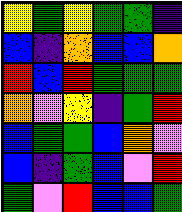[["yellow", "green", "yellow", "green", "green", "indigo"], ["blue", "indigo", "orange", "blue", "blue", "orange"], ["red", "blue", "red", "green", "green", "green"], ["orange", "violet", "yellow", "indigo", "green", "red"], ["blue", "green", "green", "blue", "orange", "violet"], ["blue", "indigo", "green", "blue", "violet", "red"], ["green", "violet", "red", "blue", "blue", "green"]]